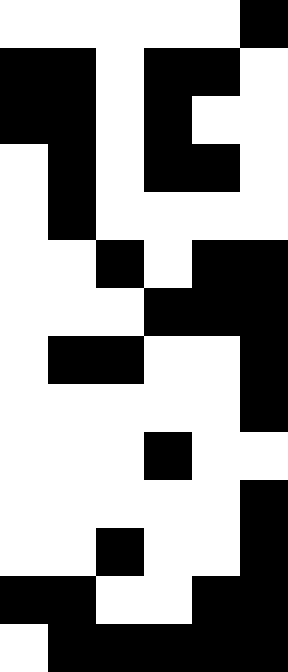[["white", "white", "white", "white", "white", "black"], ["black", "black", "white", "black", "black", "white"], ["black", "black", "white", "black", "white", "white"], ["white", "black", "white", "black", "black", "white"], ["white", "black", "white", "white", "white", "white"], ["white", "white", "black", "white", "black", "black"], ["white", "white", "white", "black", "black", "black"], ["white", "black", "black", "white", "white", "black"], ["white", "white", "white", "white", "white", "black"], ["white", "white", "white", "black", "white", "white"], ["white", "white", "white", "white", "white", "black"], ["white", "white", "black", "white", "white", "black"], ["black", "black", "white", "white", "black", "black"], ["white", "black", "black", "black", "black", "black"]]